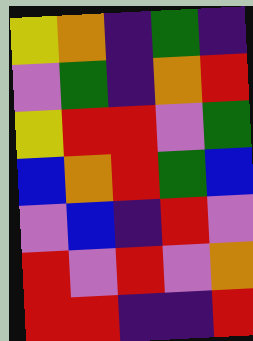[["yellow", "orange", "indigo", "green", "indigo"], ["violet", "green", "indigo", "orange", "red"], ["yellow", "red", "red", "violet", "green"], ["blue", "orange", "red", "green", "blue"], ["violet", "blue", "indigo", "red", "violet"], ["red", "violet", "red", "violet", "orange"], ["red", "red", "indigo", "indigo", "red"]]